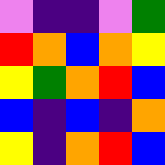[["violet", "indigo", "indigo", "violet", "green"], ["red", "orange", "blue", "orange", "yellow"], ["yellow", "green", "orange", "red", "blue"], ["blue", "indigo", "blue", "indigo", "orange"], ["yellow", "indigo", "orange", "red", "blue"]]